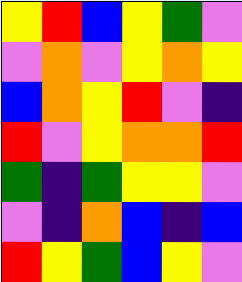[["yellow", "red", "blue", "yellow", "green", "violet"], ["violet", "orange", "violet", "yellow", "orange", "yellow"], ["blue", "orange", "yellow", "red", "violet", "indigo"], ["red", "violet", "yellow", "orange", "orange", "red"], ["green", "indigo", "green", "yellow", "yellow", "violet"], ["violet", "indigo", "orange", "blue", "indigo", "blue"], ["red", "yellow", "green", "blue", "yellow", "violet"]]